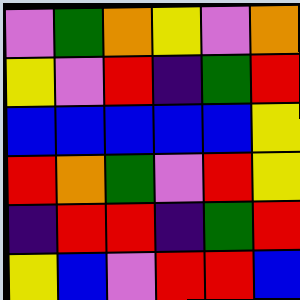[["violet", "green", "orange", "yellow", "violet", "orange"], ["yellow", "violet", "red", "indigo", "green", "red"], ["blue", "blue", "blue", "blue", "blue", "yellow"], ["red", "orange", "green", "violet", "red", "yellow"], ["indigo", "red", "red", "indigo", "green", "red"], ["yellow", "blue", "violet", "red", "red", "blue"]]